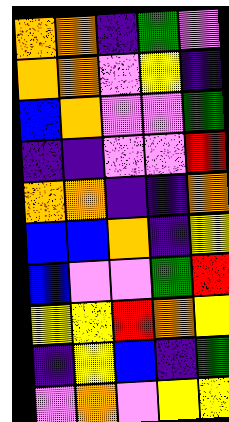[["orange", "orange", "indigo", "green", "violet"], ["orange", "orange", "violet", "yellow", "indigo"], ["blue", "orange", "violet", "violet", "green"], ["indigo", "indigo", "violet", "violet", "red"], ["orange", "orange", "indigo", "indigo", "orange"], ["blue", "blue", "orange", "indigo", "yellow"], ["blue", "violet", "violet", "green", "red"], ["yellow", "yellow", "red", "orange", "yellow"], ["indigo", "yellow", "blue", "indigo", "green"], ["violet", "orange", "violet", "yellow", "yellow"]]